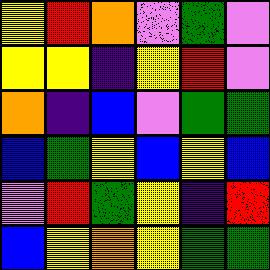[["yellow", "red", "orange", "violet", "green", "violet"], ["yellow", "yellow", "indigo", "yellow", "red", "violet"], ["orange", "indigo", "blue", "violet", "green", "green"], ["blue", "green", "yellow", "blue", "yellow", "blue"], ["violet", "red", "green", "yellow", "indigo", "red"], ["blue", "yellow", "orange", "yellow", "green", "green"]]